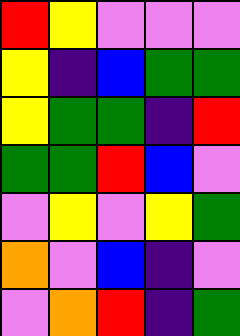[["red", "yellow", "violet", "violet", "violet"], ["yellow", "indigo", "blue", "green", "green"], ["yellow", "green", "green", "indigo", "red"], ["green", "green", "red", "blue", "violet"], ["violet", "yellow", "violet", "yellow", "green"], ["orange", "violet", "blue", "indigo", "violet"], ["violet", "orange", "red", "indigo", "green"]]